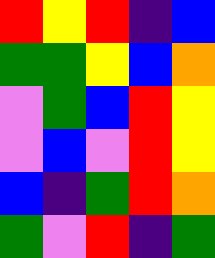[["red", "yellow", "red", "indigo", "blue"], ["green", "green", "yellow", "blue", "orange"], ["violet", "green", "blue", "red", "yellow"], ["violet", "blue", "violet", "red", "yellow"], ["blue", "indigo", "green", "red", "orange"], ["green", "violet", "red", "indigo", "green"]]